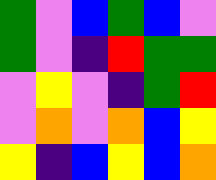[["green", "violet", "blue", "green", "blue", "violet"], ["green", "violet", "indigo", "red", "green", "green"], ["violet", "yellow", "violet", "indigo", "green", "red"], ["violet", "orange", "violet", "orange", "blue", "yellow"], ["yellow", "indigo", "blue", "yellow", "blue", "orange"]]